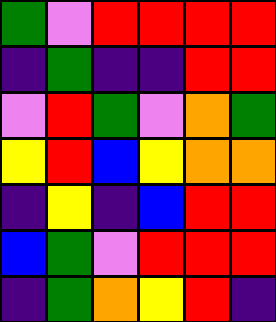[["green", "violet", "red", "red", "red", "red"], ["indigo", "green", "indigo", "indigo", "red", "red"], ["violet", "red", "green", "violet", "orange", "green"], ["yellow", "red", "blue", "yellow", "orange", "orange"], ["indigo", "yellow", "indigo", "blue", "red", "red"], ["blue", "green", "violet", "red", "red", "red"], ["indigo", "green", "orange", "yellow", "red", "indigo"]]